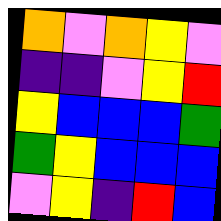[["orange", "violet", "orange", "yellow", "violet"], ["indigo", "indigo", "violet", "yellow", "red"], ["yellow", "blue", "blue", "blue", "green"], ["green", "yellow", "blue", "blue", "blue"], ["violet", "yellow", "indigo", "red", "blue"]]